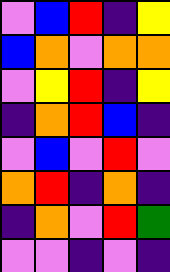[["violet", "blue", "red", "indigo", "yellow"], ["blue", "orange", "violet", "orange", "orange"], ["violet", "yellow", "red", "indigo", "yellow"], ["indigo", "orange", "red", "blue", "indigo"], ["violet", "blue", "violet", "red", "violet"], ["orange", "red", "indigo", "orange", "indigo"], ["indigo", "orange", "violet", "red", "green"], ["violet", "violet", "indigo", "violet", "indigo"]]